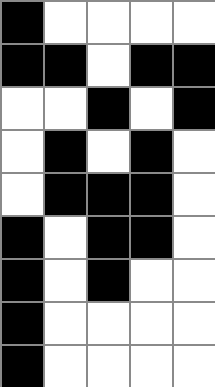[["black", "white", "white", "white", "white"], ["black", "black", "white", "black", "black"], ["white", "white", "black", "white", "black"], ["white", "black", "white", "black", "white"], ["white", "black", "black", "black", "white"], ["black", "white", "black", "black", "white"], ["black", "white", "black", "white", "white"], ["black", "white", "white", "white", "white"], ["black", "white", "white", "white", "white"]]